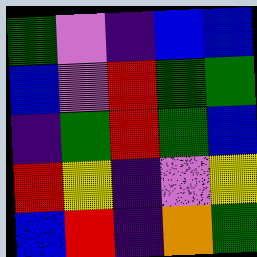[["green", "violet", "indigo", "blue", "blue"], ["blue", "violet", "red", "green", "green"], ["indigo", "green", "red", "green", "blue"], ["red", "yellow", "indigo", "violet", "yellow"], ["blue", "red", "indigo", "orange", "green"]]